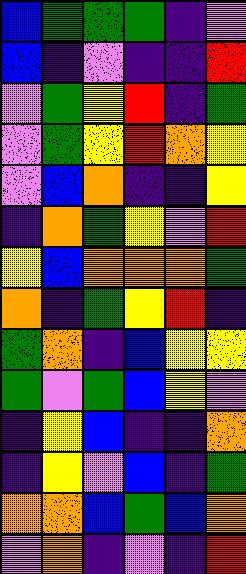[["blue", "green", "green", "green", "indigo", "violet"], ["blue", "indigo", "violet", "indigo", "indigo", "red"], ["violet", "green", "yellow", "red", "indigo", "green"], ["violet", "green", "yellow", "red", "orange", "yellow"], ["violet", "blue", "orange", "indigo", "indigo", "yellow"], ["indigo", "orange", "green", "yellow", "violet", "red"], ["yellow", "blue", "orange", "orange", "orange", "green"], ["orange", "indigo", "green", "yellow", "red", "indigo"], ["green", "orange", "indigo", "blue", "yellow", "yellow"], ["green", "violet", "green", "blue", "yellow", "violet"], ["indigo", "yellow", "blue", "indigo", "indigo", "orange"], ["indigo", "yellow", "violet", "blue", "indigo", "green"], ["orange", "orange", "blue", "green", "blue", "orange"], ["violet", "orange", "indigo", "violet", "indigo", "red"]]